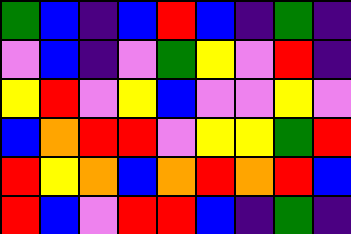[["green", "blue", "indigo", "blue", "red", "blue", "indigo", "green", "indigo"], ["violet", "blue", "indigo", "violet", "green", "yellow", "violet", "red", "indigo"], ["yellow", "red", "violet", "yellow", "blue", "violet", "violet", "yellow", "violet"], ["blue", "orange", "red", "red", "violet", "yellow", "yellow", "green", "red"], ["red", "yellow", "orange", "blue", "orange", "red", "orange", "red", "blue"], ["red", "blue", "violet", "red", "red", "blue", "indigo", "green", "indigo"]]